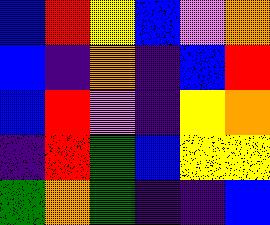[["blue", "red", "yellow", "blue", "violet", "orange"], ["blue", "indigo", "orange", "indigo", "blue", "red"], ["blue", "red", "violet", "indigo", "yellow", "orange"], ["indigo", "red", "green", "blue", "yellow", "yellow"], ["green", "orange", "green", "indigo", "indigo", "blue"]]